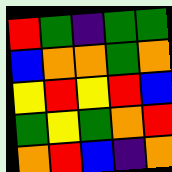[["red", "green", "indigo", "green", "green"], ["blue", "orange", "orange", "green", "orange"], ["yellow", "red", "yellow", "red", "blue"], ["green", "yellow", "green", "orange", "red"], ["orange", "red", "blue", "indigo", "orange"]]